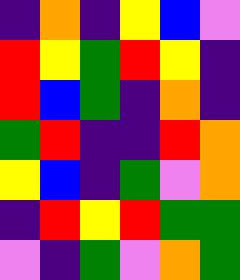[["indigo", "orange", "indigo", "yellow", "blue", "violet"], ["red", "yellow", "green", "red", "yellow", "indigo"], ["red", "blue", "green", "indigo", "orange", "indigo"], ["green", "red", "indigo", "indigo", "red", "orange"], ["yellow", "blue", "indigo", "green", "violet", "orange"], ["indigo", "red", "yellow", "red", "green", "green"], ["violet", "indigo", "green", "violet", "orange", "green"]]